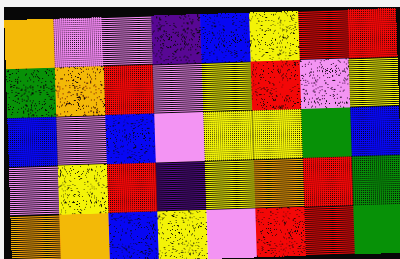[["orange", "violet", "violet", "indigo", "blue", "yellow", "red", "red"], ["green", "orange", "red", "violet", "yellow", "red", "violet", "yellow"], ["blue", "violet", "blue", "violet", "yellow", "yellow", "green", "blue"], ["violet", "yellow", "red", "indigo", "yellow", "orange", "red", "green"], ["orange", "orange", "blue", "yellow", "violet", "red", "red", "green"]]